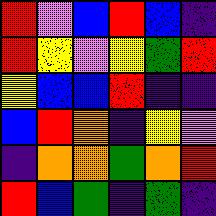[["red", "violet", "blue", "red", "blue", "indigo"], ["red", "yellow", "violet", "yellow", "green", "red"], ["yellow", "blue", "blue", "red", "indigo", "indigo"], ["blue", "red", "orange", "indigo", "yellow", "violet"], ["indigo", "orange", "orange", "green", "orange", "red"], ["red", "blue", "green", "indigo", "green", "indigo"]]